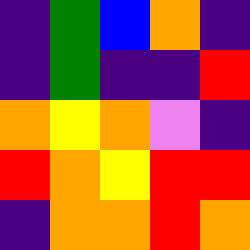[["indigo", "green", "blue", "orange", "indigo"], ["indigo", "green", "indigo", "indigo", "red"], ["orange", "yellow", "orange", "violet", "indigo"], ["red", "orange", "yellow", "red", "red"], ["indigo", "orange", "orange", "red", "orange"]]